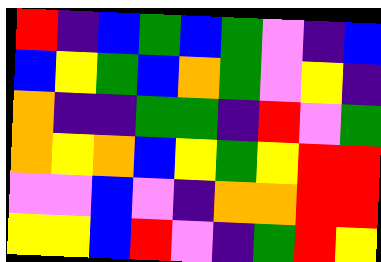[["red", "indigo", "blue", "green", "blue", "green", "violet", "indigo", "blue"], ["blue", "yellow", "green", "blue", "orange", "green", "violet", "yellow", "indigo"], ["orange", "indigo", "indigo", "green", "green", "indigo", "red", "violet", "green"], ["orange", "yellow", "orange", "blue", "yellow", "green", "yellow", "red", "red"], ["violet", "violet", "blue", "violet", "indigo", "orange", "orange", "red", "red"], ["yellow", "yellow", "blue", "red", "violet", "indigo", "green", "red", "yellow"]]